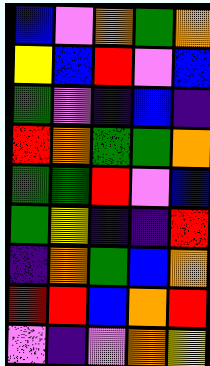[["blue", "violet", "orange", "green", "orange"], ["yellow", "blue", "red", "violet", "blue"], ["green", "violet", "indigo", "blue", "indigo"], ["red", "orange", "green", "green", "orange"], ["green", "green", "red", "violet", "blue"], ["green", "yellow", "indigo", "indigo", "red"], ["indigo", "orange", "green", "blue", "orange"], ["red", "red", "blue", "orange", "red"], ["violet", "indigo", "violet", "orange", "yellow"]]